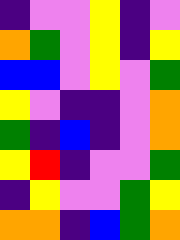[["indigo", "violet", "violet", "yellow", "indigo", "violet"], ["orange", "green", "violet", "yellow", "indigo", "yellow"], ["blue", "blue", "violet", "yellow", "violet", "green"], ["yellow", "violet", "indigo", "indigo", "violet", "orange"], ["green", "indigo", "blue", "indigo", "violet", "orange"], ["yellow", "red", "indigo", "violet", "violet", "green"], ["indigo", "yellow", "violet", "violet", "green", "yellow"], ["orange", "orange", "indigo", "blue", "green", "orange"]]